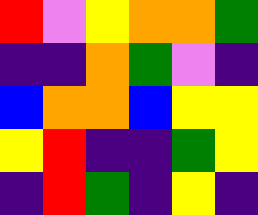[["red", "violet", "yellow", "orange", "orange", "green"], ["indigo", "indigo", "orange", "green", "violet", "indigo"], ["blue", "orange", "orange", "blue", "yellow", "yellow"], ["yellow", "red", "indigo", "indigo", "green", "yellow"], ["indigo", "red", "green", "indigo", "yellow", "indigo"]]